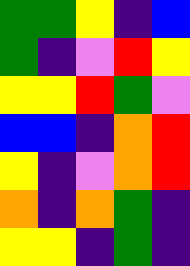[["green", "green", "yellow", "indigo", "blue"], ["green", "indigo", "violet", "red", "yellow"], ["yellow", "yellow", "red", "green", "violet"], ["blue", "blue", "indigo", "orange", "red"], ["yellow", "indigo", "violet", "orange", "red"], ["orange", "indigo", "orange", "green", "indigo"], ["yellow", "yellow", "indigo", "green", "indigo"]]